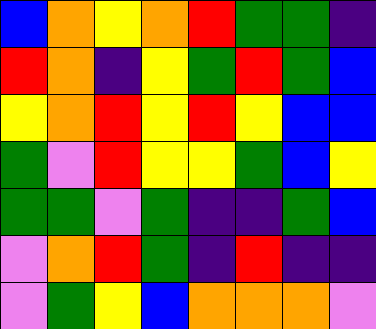[["blue", "orange", "yellow", "orange", "red", "green", "green", "indigo"], ["red", "orange", "indigo", "yellow", "green", "red", "green", "blue"], ["yellow", "orange", "red", "yellow", "red", "yellow", "blue", "blue"], ["green", "violet", "red", "yellow", "yellow", "green", "blue", "yellow"], ["green", "green", "violet", "green", "indigo", "indigo", "green", "blue"], ["violet", "orange", "red", "green", "indigo", "red", "indigo", "indigo"], ["violet", "green", "yellow", "blue", "orange", "orange", "orange", "violet"]]